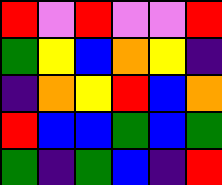[["red", "violet", "red", "violet", "violet", "red"], ["green", "yellow", "blue", "orange", "yellow", "indigo"], ["indigo", "orange", "yellow", "red", "blue", "orange"], ["red", "blue", "blue", "green", "blue", "green"], ["green", "indigo", "green", "blue", "indigo", "red"]]